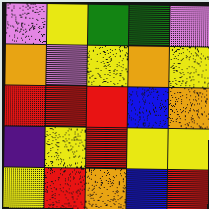[["violet", "yellow", "green", "green", "violet"], ["orange", "violet", "yellow", "orange", "yellow"], ["red", "red", "red", "blue", "orange"], ["indigo", "yellow", "red", "yellow", "yellow"], ["yellow", "red", "orange", "blue", "red"]]